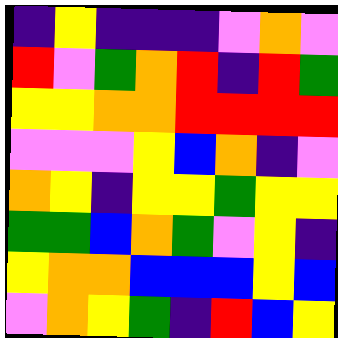[["indigo", "yellow", "indigo", "indigo", "indigo", "violet", "orange", "violet"], ["red", "violet", "green", "orange", "red", "indigo", "red", "green"], ["yellow", "yellow", "orange", "orange", "red", "red", "red", "red"], ["violet", "violet", "violet", "yellow", "blue", "orange", "indigo", "violet"], ["orange", "yellow", "indigo", "yellow", "yellow", "green", "yellow", "yellow"], ["green", "green", "blue", "orange", "green", "violet", "yellow", "indigo"], ["yellow", "orange", "orange", "blue", "blue", "blue", "yellow", "blue"], ["violet", "orange", "yellow", "green", "indigo", "red", "blue", "yellow"]]